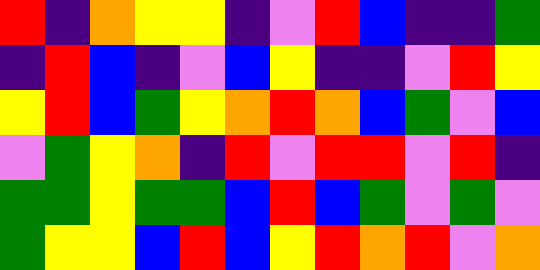[["red", "indigo", "orange", "yellow", "yellow", "indigo", "violet", "red", "blue", "indigo", "indigo", "green"], ["indigo", "red", "blue", "indigo", "violet", "blue", "yellow", "indigo", "indigo", "violet", "red", "yellow"], ["yellow", "red", "blue", "green", "yellow", "orange", "red", "orange", "blue", "green", "violet", "blue"], ["violet", "green", "yellow", "orange", "indigo", "red", "violet", "red", "red", "violet", "red", "indigo"], ["green", "green", "yellow", "green", "green", "blue", "red", "blue", "green", "violet", "green", "violet"], ["green", "yellow", "yellow", "blue", "red", "blue", "yellow", "red", "orange", "red", "violet", "orange"]]